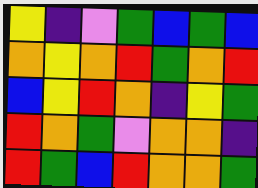[["yellow", "indigo", "violet", "green", "blue", "green", "blue"], ["orange", "yellow", "orange", "red", "green", "orange", "red"], ["blue", "yellow", "red", "orange", "indigo", "yellow", "green"], ["red", "orange", "green", "violet", "orange", "orange", "indigo"], ["red", "green", "blue", "red", "orange", "orange", "green"]]